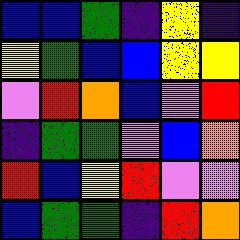[["blue", "blue", "green", "indigo", "yellow", "indigo"], ["yellow", "green", "blue", "blue", "yellow", "yellow"], ["violet", "red", "orange", "blue", "violet", "red"], ["indigo", "green", "green", "violet", "blue", "orange"], ["red", "blue", "yellow", "red", "violet", "violet"], ["blue", "green", "green", "indigo", "red", "orange"]]